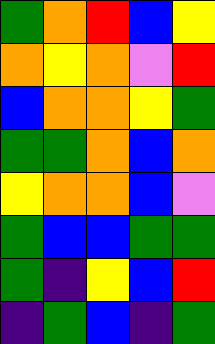[["green", "orange", "red", "blue", "yellow"], ["orange", "yellow", "orange", "violet", "red"], ["blue", "orange", "orange", "yellow", "green"], ["green", "green", "orange", "blue", "orange"], ["yellow", "orange", "orange", "blue", "violet"], ["green", "blue", "blue", "green", "green"], ["green", "indigo", "yellow", "blue", "red"], ["indigo", "green", "blue", "indigo", "green"]]